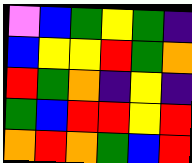[["violet", "blue", "green", "yellow", "green", "indigo"], ["blue", "yellow", "yellow", "red", "green", "orange"], ["red", "green", "orange", "indigo", "yellow", "indigo"], ["green", "blue", "red", "red", "yellow", "red"], ["orange", "red", "orange", "green", "blue", "red"]]